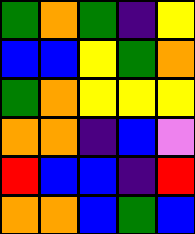[["green", "orange", "green", "indigo", "yellow"], ["blue", "blue", "yellow", "green", "orange"], ["green", "orange", "yellow", "yellow", "yellow"], ["orange", "orange", "indigo", "blue", "violet"], ["red", "blue", "blue", "indigo", "red"], ["orange", "orange", "blue", "green", "blue"]]